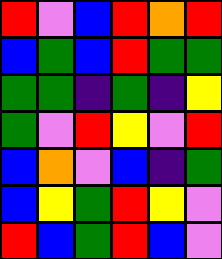[["red", "violet", "blue", "red", "orange", "red"], ["blue", "green", "blue", "red", "green", "green"], ["green", "green", "indigo", "green", "indigo", "yellow"], ["green", "violet", "red", "yellow", "violet", "red"], ["blue", "orange", "violet", "blue", "indigo", "green"], ["blue", "yellow", "green", "red", "yellow", "violet"], ["red", "blue", "green", "red", "blue", "violet"]]